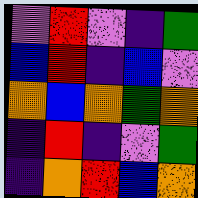[["violet", "red", "violet", "indigo", "green"], ["blue", "red", "indigo", "blue", "violet"], ["orange", "blue", "orange", "green", "orange"], ["indigo", "red", "indigo", "violet", "green"], ["indigo", "orange", "red", "blue", "orange"]]